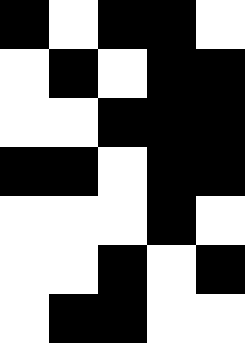[["black", "white", "black", "black", "white"], ["white", "black", "white", "black", "black"], ["white", "white", "black", "black", "black"], ["black", "black", "white", "black", "black"], ["white", "white", "white", "black", "white"], ["white", "white", "black", "white", "black"], ["white", "black", "black", "white", "white"]]